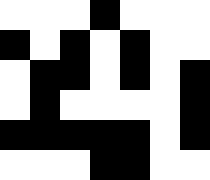[["white", "white", "white", "black", "white", "white", "white"], ["black", "white", "black", "white", "black", "white", "white"], ["white", "black", "black", "white", "black", "white", "black"], ["white", "black", "white", "white", "white", "white", "black"], ["black", "black", "black", "black", "black", "white", "black"], ["white", "white", "white", "black", "black", "white", "white"]]